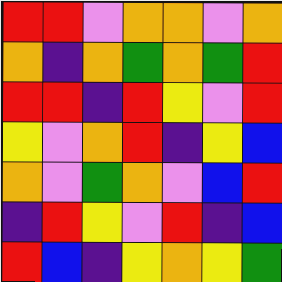[["red", "red", "violet", "orange", "orange", "violet", "orange"], ["orange", "indigo", "orange", "green", "orange", "green", "red"], ["red", "red", "indigo", "red", "yellow", "violet", "red"], ["yellow", "violet", "orange", "red", "indigo", "yellow", "blue"], ["orange", "violet", "green", "orange", "violet", "blue", "red"], ["indigo", "red", "yellow", "violet", "red", "indigo", "blue"], ["red", "blue", "indigo", "yellow", "orange", "yellow", "green"]]